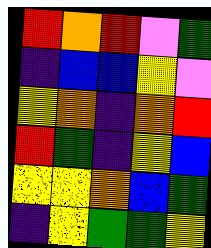[["red", "orange", "red", "violet", "green"], ["indigo", "blue", "blue", "yellow", "violet"], ["yellow", "orange", "indigo", "orange", "red"], ["red", "green", "indigo", "yellow", "blue"], ["yellow", "yellow", "orange", "blue", "green"], ["indigo", "yellow", "green", "green", "yellow"]]